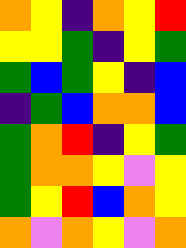[["orange", "yellow", "indigo", "orange", "yellow", "red"], ["yellow", "yellow", "green", "indigo", "yellow", "green"], ["green", "blue", "green", "yellow", "indigo", "blue"], ["indigo", "green", "blue", "orange", "orange", "blue"], ["green", "orange", "red", "indigo", "yellow", "green"], ["green", "orange", "orange", "yellow", "violet", "yellow"], ["green", "yellow", "red", "blue", "orange", "yellow"], ["orange", "violet", "orange", "yellow", "violet", "orange"]]